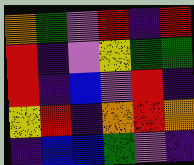[["orange", "green", "violet", "red", "indigo", "red"], ["red", "indigo", "violet", "yellow", "green", "green"], ["red", "indigo", "blue", "violet", "red", "indigo"], ["yellow", "red", "indigo", "orange", "red", "orange"], ["indigo", "blue", "blue", "green", "violet", "indigo"]]